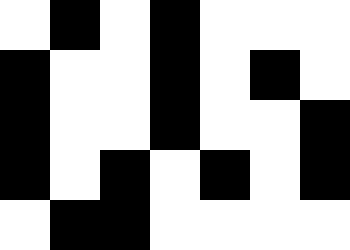[["white", "black", "white", "black", "white", "white", "white"], ["black", "white", "white", "black", "white", "black", "white"], ["black", "white", "white", "black", "white", "white", "black"], ["black", "white", "black", "white", "black", "white", "black"], ["white", "black", "black", "white", "white", "white", "white"]]